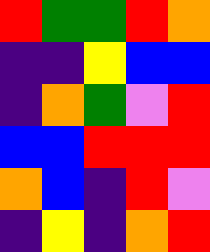[["red", "green", "green", "red", "orange"], ["indigo", "indigo", "yellow", "blue", "blue"], ["indigo", "orange", "green", "violet", "red"], ["blue", "blue", "red", "red", "red"], ["orange", "blue", "indigo", "red", "violet"], ["indigo", "yellow", "indigo", "orange", "red"]]